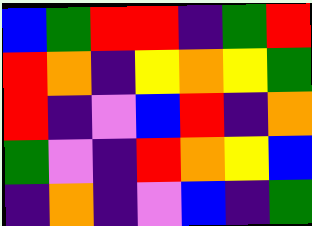[["blue", "green", "red", "red", "indigo", "green", "red"], ["red", "orange", "indigo", "yellow", "orange", "yellow", "green"], ["red", "indigo", "violet", "blue", "red", "indigo", "orange"], ["green", "violet", "indigo", "red", "orange", "yellow", "blue"], ["indigo", "orange", "indigo", "violet", "blue", "indigo", "green"]]